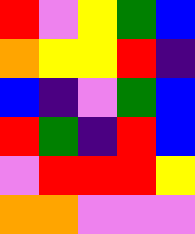[["red", "violet", "yellow", "green", "blue"], ["orange", "yellow", "yellow", "red", "indigo"], ["blue", "indigo", "violet", "green", "blue"], ["red", "green", "indigo", "red", "blue"], ["violet", "red", "red", "red", "yellow"], ["orange", "orange", "violet", "violet", "violet"]]